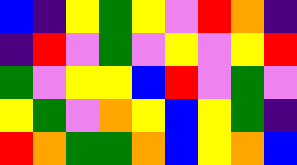[["blue", "indigo", "yellow", "green", "yellow", "violet", "red", "orange", "indigo"], ["indigo", "red", "violet", "green", "violet", "yellow", "violet", "yellow", "red"], ["green", "violet", "yellow", "yellow", "blue", "red", "violet", "green", "violet"], ["yellow", "green", "violet", "orange", "yellow", "blue", "yellow", "green", "indigo"], ["red", "orange", "green", "green", "orange", "blue", "yellow", "orange", "blue"]]